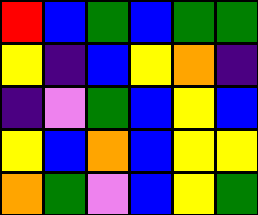[["red", "blue", "green", "blue", "green", "green"], ["yellow", "indigo", "blue", "yellow", "orange", "indigo"], ["indigo", "violet", "green", "blue", "yellow", "blue"], ["yellow", "blue", "orange", "blue", "yellow", "yellow"], ["orange", "green", "violet", "blue", "yellow", "green"]]